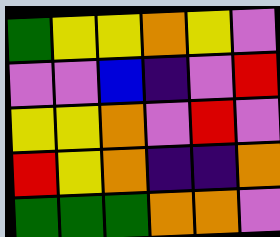[["green", "yellow", "yellow", "orange", "yellow", "violet"], ["violet", "violet", "blue", "indigo", "violet", "red"], ["yellow", "yellow", "orange", "violet", "red", "violet"], ["red", "yellow", "orange", "indigo", "indigo", "orange"], ["green", "green", "green", "orange", "orange", "violet"]]